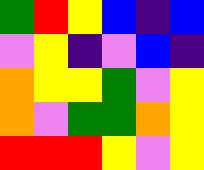[["green", "red", "yellow", "blue", "indigo", "blue"], ["violet", "yellow", "indigo", "violet", "blue", "indigo"], ["orange", "yellow", "yellow", "green", "violet", "yellow"], ["orange", "violet", "green", "green", "orange", "yellow"], ["red", "red", "red", "yellow", "violet", "yellow"]]